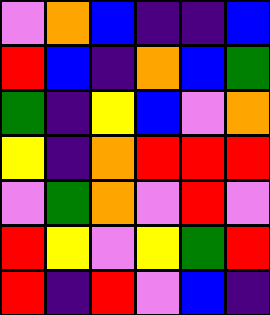[["violet", "orange", "blue", "indigo", "indigo", "blue"], ["red", "blue", "indigo", "orange", "blue", "green"], ["green", "indigo", "yellow", "blue", "violet", "orange"], ["yellow", "indigo", "orange", "red", "red", "red"], ["violet", "green", "orange", "violet", "red", "violet"], ["red", "yellow", "violet", "yellow", "green", "red"], ["red", "indigo", "red", "violet", "blue", "indigo"]]